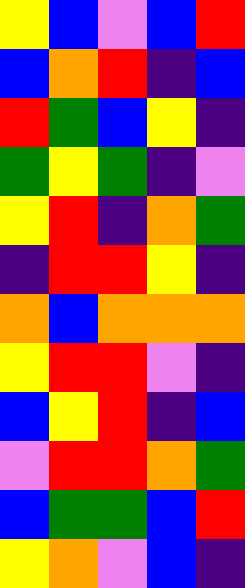[["yellow", "blue", "violet", "blue", "red"], ["blue", "orange", "red", "indigo", "blue"], ["red", "green", "blue", "yellow", "indigo"], ["green", "yellow", "green", "indigo", "violet"], ["yellow", "red", "indigo", "orange", "green"], ["indigo", "red", "red", "yellow", "indigo"], ["orange", "blue", "orange", "orange", "orange"], ["yellow", "red", "red", "violet", "indigo"], ["blue", "yellow", "red", "indigo", "blue"], ["violet", "red", "red", "orange", "green"], ["blue", "green", "green", "blue", "red"], ["yellow", "orange", "violet", "blue", "indigo"]]